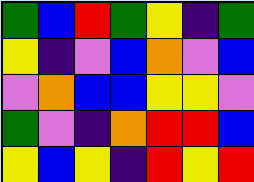[["green", "blue", "red", "green", "yellow", "indigo", "green"], ["yellow", "indigo", "violet", "blue", "orange", "violet", "blue"], ["violet", "orange", "blue", "blue", "yellow", "yellow", "violet"], ["green", "violet", "indigo", "orange", "red", "red", "blue"], ["yellow", "blue", "yellow", "indigo", "red", "yellow", "red"]]